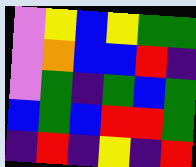[["violet", "yellow", "blue", "yellow", "green", "green"], ["violet", "orange", "blue", "blue", "red", "indigo"], ["violet", "green", "indigo", "green", "blue", "green"], ["blue", "green", "blue", "red", "red", "green"], ["indigo", "red", "indigo", "yellow", "indigo", "red"]]